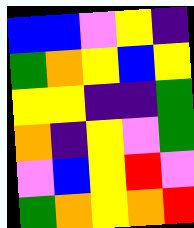[["blue", "blue", "violet", "yellow", "indigo"], ["green", "orange", "yellow", "blue", "yellow"], ["yellow", "yellow", "indigo", "indigo", "green"], ["orange", "indigo", "yellow", "violet", "green"], ["violet", "blue", "yellow", "red", "violet"], ["green", "orange", "yellow", "orange", "red"]]